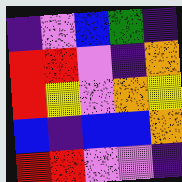[["indigo", "violet", "blue", "green", "indigo"], ["red", "red", "violet", "indigo", "orange"], ["red", "yellow", "violet", "orange", "yellow"], ["blue", "indigo", "blue", "blue", "orange"], ["red", "red", "violet", "violet", "indigo"]]